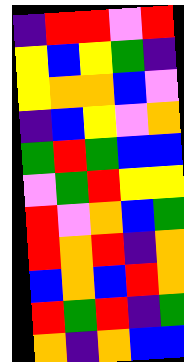[["indigo", "red", "red", "violet", "red"], ["yellow", "blue", "yellow", "green", "indigo"], ["yellow", "orange", "orange", "blue", "violet"], ["indigo", "blue", "yellow", "violet", "orange"], ["green", "red", "green", "blue", "blue"], ["violet", "green", "red", "yellow", "yellow"], ["red", "violet", "orange", "blue", "green"], ["red", "orange", "red", "indigo", "orange"], ["blue", "orange", "blue", "red", "orange"], ["red", "green", "red", "indigo", "green"], ["orange", "indigo", "orange", "blue", "blue"]]